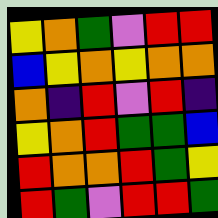[["yellow", "orange", "green", "violet", "red", "red"], ["blue", "yellow", "orange", "yellow", "orange", "orange"], ["orange", "indigo", "red", "violet", "red", "indigo"], ["yellow", "orange", "red", "green", "green", "blue"], ["red", "orange", "orange", "red", "green", "yellow"], ["red", "green", "violet", "red", "red", "green"]]